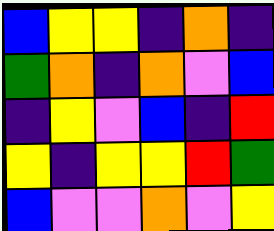[["blue", "yellow", "yellow", "indigo", "orange", "indigo"], ["green", "orange", "indigo", "orange", "violet", "blue"], ["indigo", "yellow", "violet", "blue", "indigo", "red"], ["yellow", "indigo", "yellow", "yellow", "red", "green"], ["blue", "violet", "violet", "orange", "violet", "yellow"]]